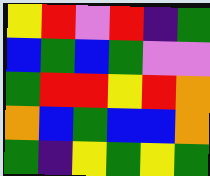[["yellow", "red", "violet", "red", "indigo", "green"], ["blue", "green", "blue", "green", "violet", "violet"], ["green", "red", "red", "yellow", "red", "orange"], ["orange", "blue", "green", "blue", "blue", "orange"], ["green", "indigo", "yellow", "green", "yellow", "green"]]